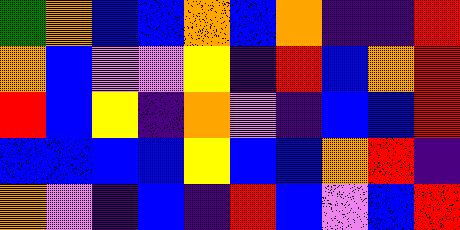[["green", "orange", "blue", "blue", "orange", "blue", "orange", "indigo", "indigo", "red"], ["orange", "blue", "violet", "violet", "yellow", "indigo", "red", "blue", "orange", "red"], ["red", "blue", "yellow", "indigo", "orange", "violet", "indigo", "blue", "blue", "red"], ["blue", "blue", "blue", "blue", "yellow", "blue", "blue", "orange", "red", "indigo"], ["orange", "violet", "indigo", "blue", "indigo", "red", "blue", "violet", "blue", "red"]]